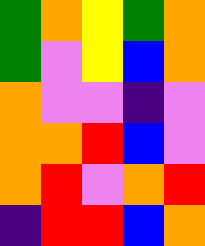[["green", "orange", "yellow", "green", "orange"], ["green", "violet", "yellow", "blue", "orange"], ["orange", "violet", "violet", "indigo", "violet"], ["orange", "orange", "red", "blue", "violet"], ["orange", "red", "violet", "orange", "red"], ["indigo", "red", "red", "blue", "orange"]]